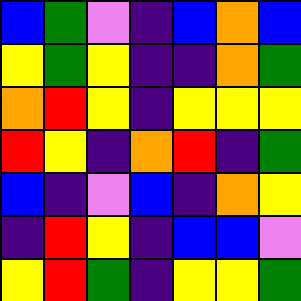[["blue", "green", "violet", "indigo", "blue", "orange", "blue"], ["yellow", "green", "yellow", "indigo", "indigo", "orange", "green"], ["orange", "red", "yellow", "indigo", "yellow", "yellow", "yellow"], ["red", "yellow", "indigo", "orange", "red", "indigo", "green"], ["blue", "indigo", "violet", "blue", "indigo", "orange", "yellow"], ["indigo", "red", "yellow", "indigo", "blue", "blue", "violet"], ["yellow", "red", "green", "indigo", "yellow", "yellow", "green"]]